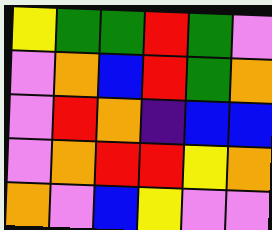[["yellow", "green", "green", "red", "green", "violet"], ["violet", "orange", "blue", "red", "green", "orange"], ["violet", "red", "orange", "indigo", "blue", "blue"], ["violet", "orange", "red", "red", "yellow", "orange"], ["orange", "violet", "blue", "yellow", "violet", "violet"]]